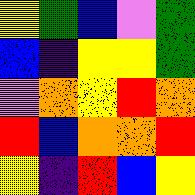[["yellow", "green", "blue", "violet", "green"], ["blue", "indigo", "yellow", "yellow", "green"], ["violet", "orange", "yellow", "red", "orange"], ["red", "blue", "orange", "orange", "red"], ["yellow", "indigo", "red", "blue", "yellow"]]